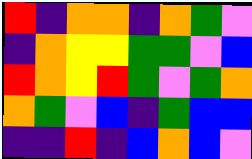[["red", "indigo", "orange", "orange", "indigo", "orange", "green", "violet"], ["indigo", "orange", "yellow", "yellow", "green", "green", "violet", "blue"], ["red", "orange", "yellow", "red", "green", "violet", "green", "orange"], ["orange", "green", "violet", "blue", "indigo", "green", "blue", "blue"], ["indigo", "indigo", "red", "indigo", "blue", "orange", "blue", "violet"]]